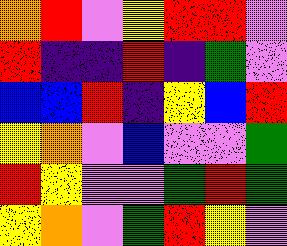[["orange", "red", "violet", "yellow", "red", "red", "violet"], ["red", "indigo", "indigo", "red", "indigo", "green", "violet"], ["blue", "blue", "red", "indigo", "yellow", "blue", "red"], ["yellow", "orange", "violet", "blue", "violet", "violet", "green"], ["red", "yellow", "violet", "violet", "green", "red", "green"], ["yellow", "orange", "violet", "green", "red", "yellow", "violet"]]